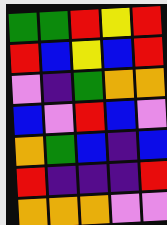[["green", "green", "red", "yellow", "red"], ["red", "blue", "yellow", "blue", "red"], ["violet", "indigo", "green", "orange", "orange"], ["blue", "violet", "red", "blue", "violet"], ["orange", "green", "blue", "indigo", "blue"], ["red", "indigo", "indigo", "indigo", "red"], ["orange", "orange", "orange", "violet", "violet"]]